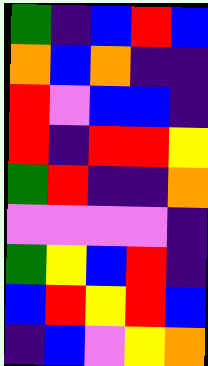[["green", "indigo", "blue", "red", "blue"], ["orange", "blue", "orange", "indigo", "indigo"], ["red", "violet", "blue", "blue", "indigo"], ["red", "indigo", "red", "red", "yellow"], ["green", "red", "indigo", "indigo", "orange"], ["violet", "violet", "violet", "violet", "indigo"], ["green", "yellow", "blue", "red", "indigo"], ["blue", "red", "yellow", "red", "blue"], ["indigo", "blue", "violet", "yellow", "orange"]]